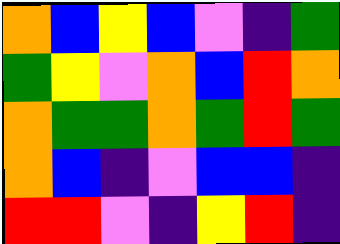[["orange", "blue", "yellow", "blue", "violet", "indigo", "green"], ["green", "yellow", "violet", "orange", "blue", "red", "orange"], ["orange", "green", "green", "orange", "green", "red", "green"], ["orange", "blue", "indigo", "violet", "blue", "blue", "indigo"], ["red", "red", "violet", "indigo", "yellow", "red", "indigo"]]